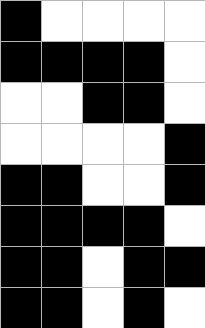[["black", "white", "white", "white", "white"], ["black", "black", "black", "black", "white"], ["white", "white", "black", "black", "white"], ["white", "white", "white", "white", "black"], ["black", "black", "white", "white", "black"], ["black", "black", "black", "black", "white"], ["black", "black", "white", "black", "black"], ["black", "black", "white", "black", "white"]]